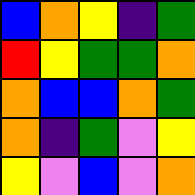[["blue", "orange", "yellow", "indigo", "green"], ["red", "yellow", "green", "green", "orange"], ["orange", "blue", "blue", "orange", "green"], ["orange", "indigo", "green", "violet", "yellow"], ["yellow", "violet", "blue", "violet", "orange"]]